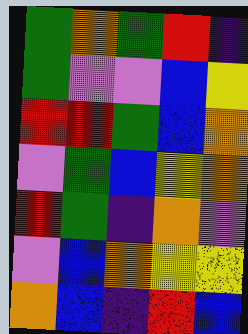[["green", "orange", "green", "red", "indigo"], ["green", "violet", "violet", "blue", "yellow"], ["red", "red", "green", "blue", "orange"], ["violet", "green", "blue", "yellow", "orange"], ["red", "green", "indigo", "orange", "violet"], ["violet", "blue", "orange", "yellow", "yellow"], ["orange", "blue", "indigo", "red", "blue"]]